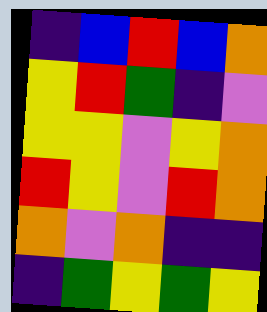[["indigo", "blue", "red", "blue", "orange"], ["yellow", "red", "green", "indigo", "violet"], ["yellow", "yellow", "violet", "yellow", "orange"], ["red", "yellow", "violet", "red", "orange"], ["orange", "violet", "orange", "indigo", "indigo"], ["indigo", "green", "yellow", "green", "yellow"]]